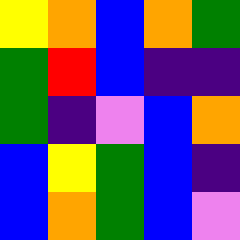[["yellow", "orange", "blue", "orange", "green"], ["green", "red", "blue", "indigo", "indigo"], ["green", "indigo", "violet", "blue", "orange"], ["blue", "yellow", "green", "blue", "indigo"], ["blue", "orange", "green", "blue", "violet"]]